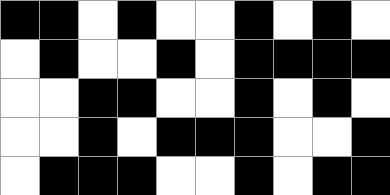[["black", "black", "white", "black", "white", "white", "black", "white", "black", "white"], ["white", "black", "white", "white", "black", "white", "black", "black", "black", "black"], ["white", "white", "black", "black", "white", "white", "black", "white", "black", "white"], ["white", "white", "black", "white", "black", "black", "black", "white", "white", "black"], ["white", "black", "black", "black", "white", "white", "black", "white", "black", "black"]]